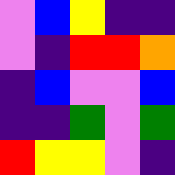[["violet", "blue", "yellow", "indigo", "indigo"], ["violet", "indigo", "red", "red", "orange"], ["indigo", "blue", "violet", "violet", "blue"], ["indigo", "indigo", "green", "violet", "green"], ["red", "yellow", "yellow", "violet", "indigo"]]